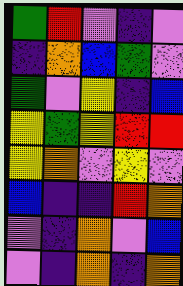[["green", "red", "violet", "indigo", "violet"], ["indigo", "orange", "blue", "green", "violet"], ["green", "violet", "yellow", "indigo", "blue"], ["yellow", "green", "yellow", "red", "red"], ["yellow", "orange", "violet", "yellow", "violet"], ["blue", "indigo", "indigo", "red", "orange"], ["violet", "indigo", "orange", "violet", "blue"], ["violet", "indigo", "orange", "indigo", "orange"]]